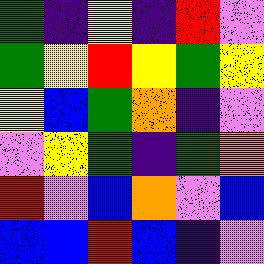[["green", "indigo", "yellow", "indigo", "red", "violet"], ["green", "yellow", "red", "yellow", "green", "yellow"], ["yellow", "blue", "green", "orange", "indigo", "violet"], ["violet", "yellow", "green", "indigo", "green", "orange"], ["red", "violet", "blue", "orange", "violet", "blue"], ["blue", "blue", "red", "blue", "indigo", "violet"]]